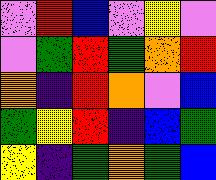[["violet", "red", "blue", "violet", "yellow", "violet"], ["violet", "green", "red", "green", "orange", "red"], ["orange", "indigo", "red", "orange", "violet", "blue"], ["green", "yellow", "red", "indigo", "blue", "green"], ["yellow", "indigo", "green", "orange", "green", "blue"]]